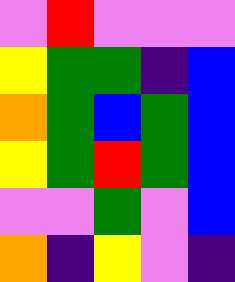[["violet", "red", "violet", "violet", "violet"], ["yellow", "green", "green", "indigo", "blue"], ["orange", "green", "blue", "green", "blue"], ["yellow", "green", "red", "green", "blue"], ["violet", "violet", "green", "violet", "blue"], ["orange", "indigo", "yellow", "violet", "indigo"]]